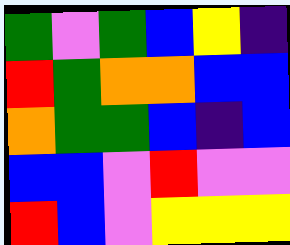[["green", "violet", "green", "blue", "yellow", "indigo"], ["red", "green", "orange", "orange", "blue", "blue"], ["orange", "green", "green", "blue", "indigo", "blue"], ["blue", "blue", "violet", "red", "violet", "violet"], ["red", "blue", "violet", "yellow", "yellow", "yellow"]]